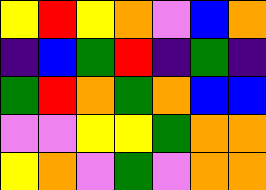[["yellow", "red", "yellow", "orange", "violet", "blue", "orange"], ["indigo", "blue", "green", "red", "indigo", "green", "indigo"], ["green", "red", "orange", "green", "orange", "blue", "blue"], ["violet", "violet", "yellow", "yellow", "green", "orange", "orange"], ["yellow", "orange", "violet", "green", "violet", "orange", "orange"]]